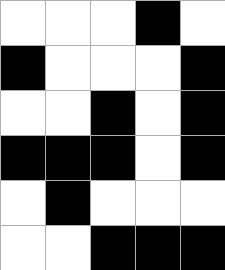[["white", "white", "white", "black", "white"], ["black", "white", "white", "white", "black"], ["white", "white", "black", "white", "black"], ["black", "black", "black", "white", "black"], ["white", "black", "white", "white", "white"], ["white", "white", "black", "black", "black"]]